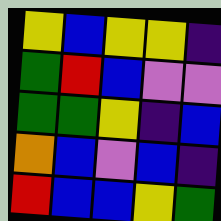[["yellow", "blue", "yellow", "yellow", "indigo"], ["green", "red", "blue", "violet", "violet"], ["green", "green", "yellow", "indigo", "blue"], ["orange", "blue", "violet", "blue", "indigo"], ["red", "blue", "blue", "yellow", "green"]]